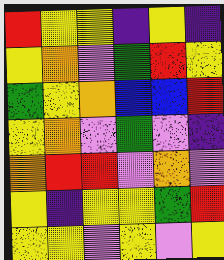[["red", "yellow", "yellow", "indigo", "yellow", "indigo"], ["yellow", "orange", "violet", "green", "red", "yellow"], ["green", "yellow", "orange", "blue", "blue", "red"], ["yellow", "orange", "violet", "green", "violet", "indigo"], ["orange", "red", "red", "violet", "orange", "violet"], ["yellow", "indigo", "yellow", "yellow", "green", "red"], ["yellow", "yellow", "violet", "yellow", "violet", "yellow"]]